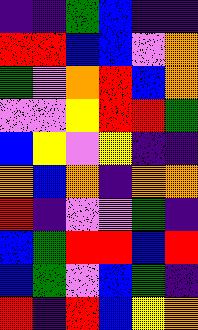[["indigo", "indigo", "green", "blue", "indigo", "indigo"], ["red", "red", "blue", "blue", "violet", "orange"], ["green", "violet", "orange", "red", "blue", "orange"], ["violet", "violet", "yellow", "red", "red", "green"], ["blue", "yellow", "violet", "yellow", "indigo", "indigo"], ["orange", "blue", "orange", "indigo", "orange", "orange"], ["red", "indigo", "violet", "violet", "green", "indigo"], ["blue", "green", "red", "red", "blue", "red"], ["blue", "green", "violet", "blue", "green", "indigo"], ["red", "indigo", "red", "blue", "yellow", "orange"]]